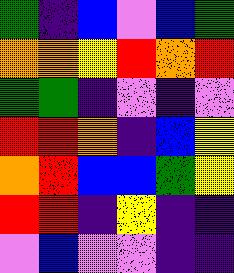[["green", "indigo", "blue", "violet", "blue", "green"], ["orange", "orange", "yellow", "red", "orange", "red"], ["green", "green", "indigo", "violet", "indigo", "violet"], ["red", "red", "orange", "indigo", "blue", "yellow"], ["orange", "red", "blue", "blue", "green", "yellow"], ["red", "red", "indigo", "yellow", "indigo", "indigo"], ["violet", "blue", "violet", "violet", "indigo", "indigo"]]